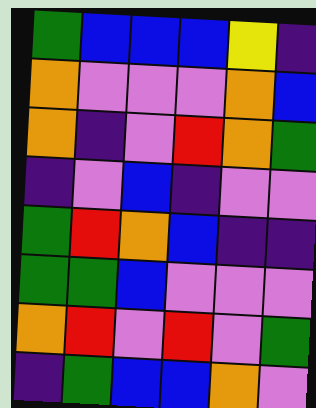[["green", "blue", "blue", "blue", "yellow", "indigo"], ["orange", "violet", "violet", "violet", "orange", "blue"], ["orange", "indigo", "violet", "red", "orange", "green"], ["indigo", "violet", "blue", "indigo", "violet", "violet"], ["green", "red", "orange", "blue", "indigo", "indigo"], ["green", "green", "blue", "violet", "violet", "violet"], ["orange", "red", "violet", "red", "violet", "green"], ["indigo", "green", "blue", "blue", "orange", "violet"]]